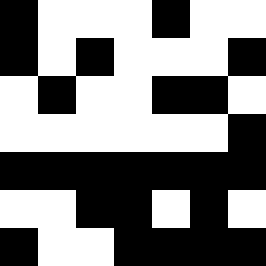[["black", "white", "white", "white", "black", "white", "white"], ["black", "white", "black", "white", "white", "white", "black"], ["white", "black", "white", "white", "black", "black", "white"], ["white", "white", "white", "white", "white", "white", "black"], ["black", "black", "black", "black", "black", "black", "black"], ["white", "white", "black", "black", "white", "black", "white"], ["black", "white", "white", "black", "black", "black", "black"]]